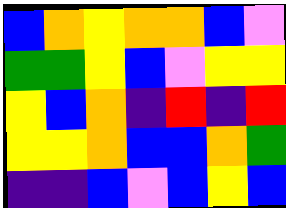[["blue", "orange", "yellow", "orange", "orange", "blue", "violet"], ["green", "green", "yellow", "blue", "violet", "yellow", "yellow"], ["yellow", "blue", "orange", "indigo", "red", "indigo", "red"], ["yellow", "yellow", "orange", "blue", "blue", "orange", "green"], ["indigo", "indigo", "blue", "violet", "blue", "yellow", "blue"]]